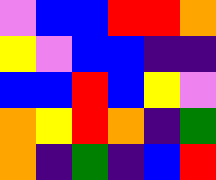[["violet", "blue", "blue", "red", "red", "orange"], ["yellow", "violet", "blue", "blue", "indigo", "indigo"], ["blue", "blue", "red", "blue", "yellow", "violet"], ["orange", "yellow", "red", "orange", "indigo", "green"], ["orange", "indigo", "green", "indigo", "blue", "red"]]